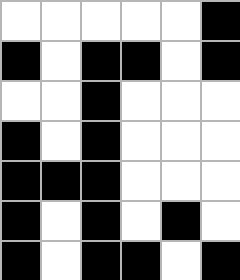[["white", "white", "white", "white", "white", "black"], ["black", "white", "black", "black", "white", "black"], ["white", "white", "black", "white", "white", "white"], ["black", "white", "black", "white", "white", "white"], ["black", "black", "black", "white", "white", "white"], ["black", "white", "black", "white", "black", "white"], ["black", "white", "black", "black", "white", "black"]]